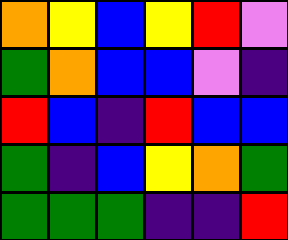[["orange", "yellow", "blue", "yellow", "red", "violet"], ["green", "orange", "blue", "blue", "violet", "indigo"], ["red", "blue", "indigo", "red", "blue", "blue"], ["green", "indigo", "blue", "yellow", "orange", "green"], ["green", "green", "green", "indigo", "indigo", "red"]]